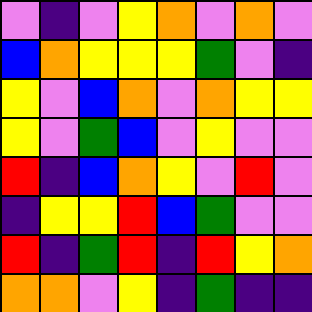[["violet", "indigo", "violet", "yellow", "orange", "violet", "orange", "violet"], ["blue", "orange", "yellow", "yellow", "yellow", "green", "violet", "indigo"], ["yellow", "violet", "blue", "orange", "violet", "orange", "yellow", "yellow"], ["yellow", "violet", "green", "blue", "violet", "yellow", "violet", "violet"], ["red", "indigo", "blue", "orange", "yellow", "violet", "red", "violet"], ["indigo", "yellow", "yellow", "red", "blue", "green", "violet", "violet"], ["red", "indigo", "green", "red", "indigo", "red", "yellow", "orange"], ["orange", "orange", "violet", "yellow", "indigo", "green", "indigo", "indigo"]]